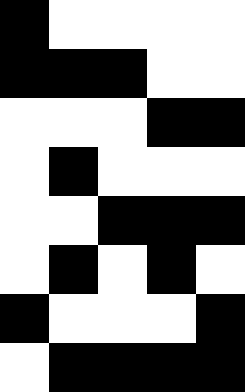[["black", "white", "white", "white", "white"], ["black", "black", "black", "white", "white"], ["white", "white", "white", "black", "black"], ["white", "black", "white", "white", "white"], ["white", "white", "black", "black", "black"], ["white", "black", "white", "black", "white"], ["black", "white", "white", "white", "black"], ["white", "black", "black", "black", "black"]]